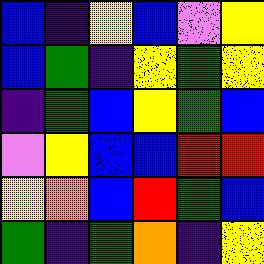[["blue", "indigo", "yellow", "blue", "violet", "yellow"], ["blue", "green", "indigo", "yellow", "green", "yellow"], ["indigo", "green", "blue", "yellow", "green", "blue"], ["violet", "yellow", "blue", "blue", "red", "red"], ["yellow", "orange", "blue", "red", "green", "blue"], ["green", "indigo", "green", "orange", "indigo", "yellow"]]